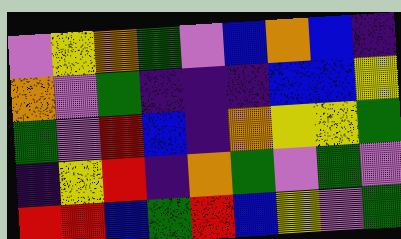[["violet", "yellow", "orange", "green", "violet", "blue", "orange", "blue", "indigo"], ["orange", "violet", "green", "indigo", "indigo", "indigo", "blue", "blue", "yellow"], ["green", "violet", "red", "blue", "indigo", "orange", "yellow", "yellow", "green"], ["indigo", "yellow", "red", "indigo", "orange", "green", "violet", "green", "violet"], ["red", "red", "blue", "green", "red", "blue", "yellow", "violet", "green"]]